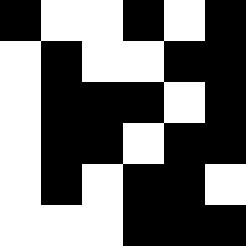[["black", "white", "white", "black", "white", "black"], ["white", "black", "white", "white", "black", "black"], ["white", "black", "black", "black", "white", "black"], ["white", "black", "black", "white", "black", "black"], ["white", "black", "white", "black", "black", "white"], ["white", "white", "white", "black", "black", "black"]]